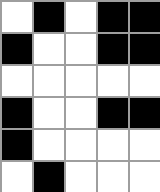[["white", "black", "white", "black", "black"], ["black", "white", "white", "black", "black"], ["white", "white", "white", "white", "white"], ["black", "white", "white", "black", "black"], ["black", "white", "white", "white", "white"], ["white", "black", "white", "white", "white"]]